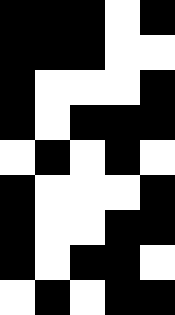[["black", "black", "black", "white", "black"], ["black", "black", "black", "white", "white"], ["black", "white", "white", "white", "black"], ["black", "white", "black", "black", "black"], ["white", "black", "white", "black", "white"], ["black", "white", "white", "white", "black"], ["black", "white", "white", "black", "black"], ["black", "white", "black", "black", "white"], ["white", "black", "white", "black", "black"]]